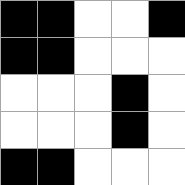[["black", "black", "white", "white", "black"], ["black", "black", "white", "white", "white"], ["white", "white", "white", "black", "white"], ["white", "white", "white", "black", "white"], ["black", "black", "white", "white", "white"]]